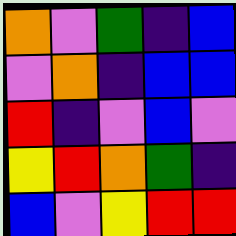[["orange", "violet", "green", "indigo", "blue"], ["violet", "orange", "indigo", "blue", "blue"], ["red", "indigo", "violet", "blue", "violet"], ["yellow", "red", "orange", "green", "indigo"], ["blue", "violet", "yellow", "red", "red"]]